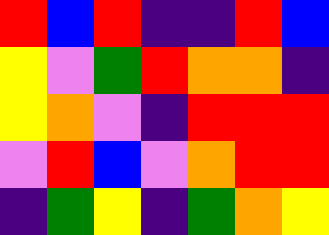[["red", "blue", "red", "indigo", "indigo", "red", "blue"], ["yellow", "violet", "green", "red", "orange", "orange", "indigo"], ["yellow", "orange", "violet", "indigo", "red", "red", "red"], ["violet", "red", "blue", "violet", "orange", "red", "red"], ["indigo", "green", "yellow", "indigo", "green", "orange", "yellow"]]